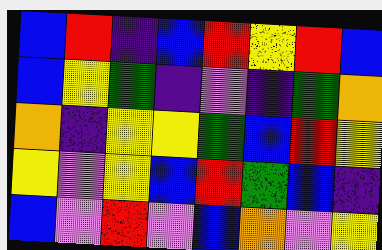[["blue", "red", "indigo", "blue", "red", "yellow", "red", "blue"], ["blue", "yellow", "green", "indigo", "violet", "indigo", "green", "orange"], ["orange", "indigo", "yellow", "yellow", "green", "blue", "red", "yellow"], ["yellow", "violet", "yellow", "blue", "red", "green", "blue", "indigo"], ["blue", "violet", "red", "violet", "blue", "orange", "violet", "yellow"]]